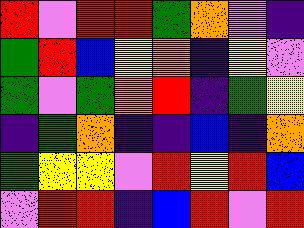[["red", "violet", "red", "red", "green", "orange", "violet", "indigo"], ["green", "red", "blue", "yellow", "orange", "indigo", "yellow", "violet"], ["green", "violet", "green", "orange", "red", "indigo", "green", "yellow"], ["indigo", "green", "orange", "indigo", "indigo", "blue", "indigo", "orange"], ["green", "yellow", "yellow", "violet", "red", "yellow", "red", "blue"], ["violet", "red", "red", "indigo", "blue", "red", "violet", "red"]]